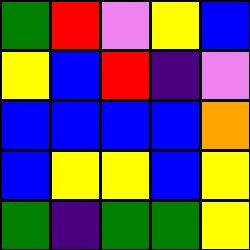[["green", "red", "violet", "yellow", "blue"], ["yellow", "blue", "red", "indigo", "violet"], ["blue", "blue", "blue", "blue", "orange"], ["blue", "yellow", "yellow", "blue", "yellow"], ["green", "indigo", "green", "green", "yellow"]]